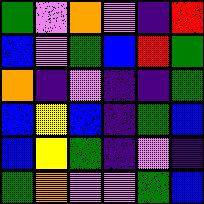[["green", "violet", "orange", "violet", "indigo", "red"], ["blue", "violet", "green", "blue", "red", "green"], ["orange", "indigo", "violet", "indigo", "indigo", "green"], ["blue", "yellow", "blue", "indigo", "green", "blue"], ["blue", "yellow", "green", "indigo", "violet", "indigo"], ["green", "orange", "violet", "violet", "green", "blue"]]